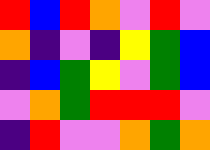[["red", "blue", "red", "orange", "violet", "red", "violet"], ["orange", "indigo", "violet", "indigo", "yellow", "green", "blue"], ["indigo", "blue", "green", "yellow", "violet", "green", "blue"], ["violet", "orange", "green", "red", "red", "red", "violet"], ["indigo", "red", "violet", "violet", "orange", "green", "orange"]]